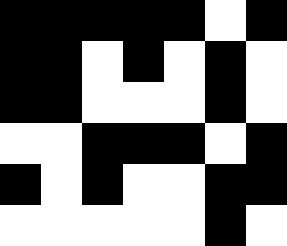[["black", "black", "black", "black", "black", "white", "black"], ["black", "black", "white", "black", "white", "black", "white"], ["black", "black", "white", "white", "white", "black", "white"], ["white", "white", "black", "black", "black", "white", "black"], ["black", "white", "black", "white", "white", "black", "black"], ["white", "white", "white", "white", "white", "black", "white"]]